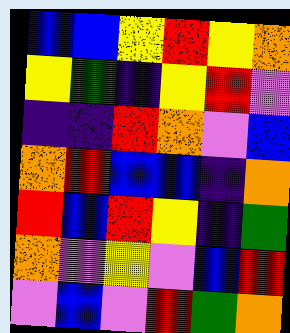[["blue", "blue", "yellow", "red", "yellow", "orange"], ["yellow", "green", "indigo", "yellow", "red", "violet"], ["indigo", "indigo", "red", "orange", "violet", "blue"], ["orange", "red", "blue", "blue", "indigo", "orange"], ["red", "blue", "red", "yellow", "indigo", "green"], ["orange", "violet", "yellow", "violet", "blue", "red"], ["violet", "blue", "violet", "red", "green", "orange"]]